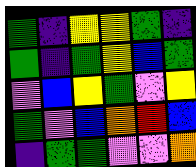[["green", "indigo", "yellow", "yellow", "green", "indigo"], ["green", "indigo", "green", "yellow", "blue", "green"], ["violet", "blue", "yellow", "green", "violet", "yellow"], ["green", "violet", "blue", "orange", "red", "blue"], ["indigo", "green", "green", "violet", "violet", "orange"]]